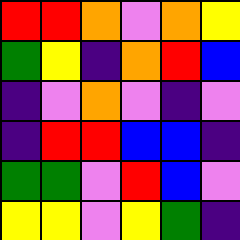[["red", "red", "orange", "violet", "orange", "yellow"], ["green", "yellow", "indigo", "orange", "red", "blue"], ["indigo", "violet", "orange", "violet", "indigo", "violet"], ["indigo", "red", "red", "blue", "blue", "indigo"], ["green", "green", "violet", "red", "blue", "violet"], ["yellow", "yellow", "violet", "yellow", "green", "indigo"]]